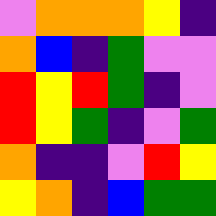[["violet", "orange", "orange", "orange", "yellow", "indigo"], ["orange", "blue", "indigo", "green", "violet", "violet"], ["red", "yellow", "red", "green", "indigo", "violet"], ["red", "yellow", "green", "indigo", "violet", "green"], ["orange", "indigo", "indigo", "violet", "red", "yellow"], ["yellow", "orange", "indigo", "blue", "green", "green"]]